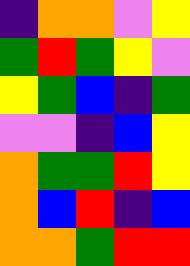[["indigo", "orange", "orange", "violet", "yellow"], ["green", "red", "green", "yellow", "violet"], ["yellow", "green", "blue", "indigo", "green"], ["violet", "violet", "indigo", "blue", "yellow"], ["orange", "green", "green", "red", "yellow"], ["orange", "blue", "red", "indigo", "blue"], ["orange", "orange", "green", "red", "red"]]